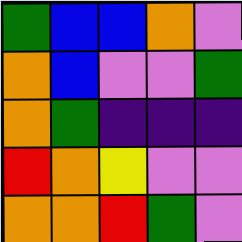[["green", "blue", "blue", "orange", "violet"], ["orange", "blue", "violet", "violet", "green"], ["orange", "green", "indigo", "indigo", "indigo"], ["red", "orange", "yellow", "violet", "violet"], ["orange", "orange", "red", "green", "violet"]]